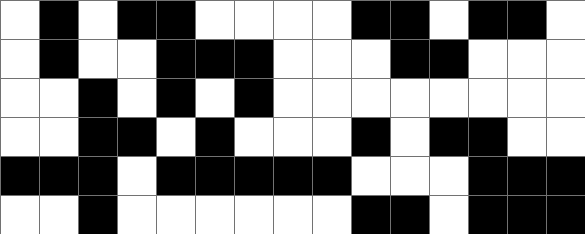[["white", "black", "white", "black", "black", "white", "white", "white", "white", "black", "black", "white", "black", "black", "white"], ["white", "black", "white", "white", "black", "black", "black", "white", "white", "white", "black", "black", "white", "white", "white"], ["white", "white", "black", "white", "black", "white", "black", "white", "white", "white", "white", "white", "white", "white", "white"], ["white", "white", "black", "black", "white", "black", "white", "white", "white", "black", "white", "black", "black", "white", "white"], ["black", "black", "black", "white", "black", "black", "black", "black", "black", "white", "white", "white", "black", "black", "black"], ["white", "white", "black", "white", "white", "white", "white", "white", "white", "black", "black", "white", "black", "black", "black"]]